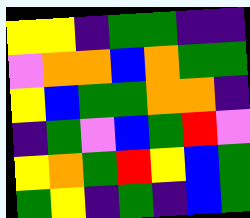[["yellow", "yellow", "indigo", "green", "green", "indigo", "indigo"], ["violet", "orange", "orange", "blue", "orange", "green", "green"], ["yellow", "blue", "green", "green", "orange", "orange", "indigo"], ["indigo", "green", "violet", "blue", "green", "red", "violet"], ["yellow", "orange", "green", "red", "yellow", "blue", "green"], ["green", "yellow", "indigo", "green", "indigo", "blue", "green"]]